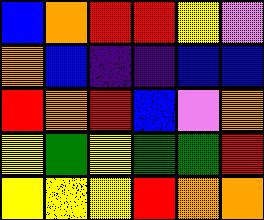[["blue", "orange", "red", "red", "yellow", "violet"], ["orange", "blue", "indigo", "indigo", "blue", "blue"], ["red", "orange", "red", "blue", "violet", "orange"], ["yellow", "green", "yellow", "green", "green", "red"], ["yellow", "yellow", "yellow", "red", "orange", "orange"]]